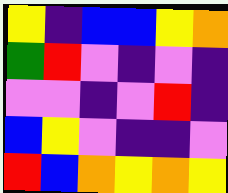[["yellow", "indigo", "blue", "blue", "yellow", "orange"], ["green", "red", "violet", "indigo", "violet", "indigo"], ["violet", "violet", "indigo", "violet", "red", "indigo"], ["blue", "yellow", "violet", "indigo", "indigo", "violet"], ["red", "blue", "orange", "yellow", "orange", "yellow"]]